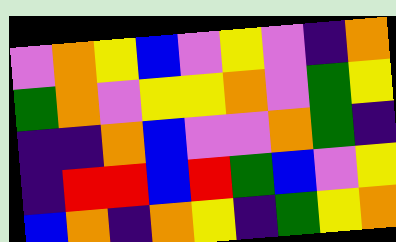[["violet", "orange", "yellow", "blue", "violet", "yellow", "violet", "indigo", "orange"], ["green", "orange", "violet", "yellow", "yellow", "orange", "violet", "green", "yellow"], ["indigo", "indigo", "orange", "blue", "violet", "violet", "orange", "green", "indigo"], ["indigo", "red", "red", "blue", "red", "green", "blue", "violet", "yellow"], ["blue", "orange", "indigo", "orange", "yellow", "indigo", "green", "yellow", "orange"]]